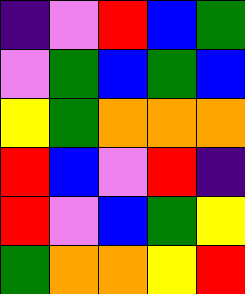[["indigo", "violet", "red", "blue", "green"], ["violet", "green", "blue", "green", "blue"], ["yellow", "green", "orange", "orange", "orange"], ["red", "blue", "violet", "red", "indigo"], ["red", "violet", "blue", "green", "yellow"], ["green", "orange", "orange", "yellow", "red"]]